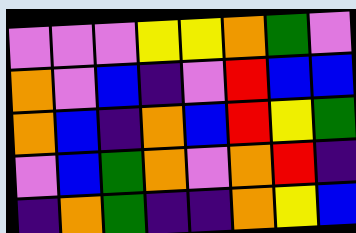[["violet", "violet", "violet", "yellow", "yellow", "orange", "green", "violet"], ["orange", "violet", "blue", "indigo", "violet", "red", "blue", "blue"], ["orange", "blue", "indigo", "orange", "blue", "red", "yellow", "green"], ["violet", "blue", "green", "orange", "violet", "orange", "red", "indigo"], ["indigo", "orange", "green", "indigo", "indigo", "orange", "yellow", "blue"]]